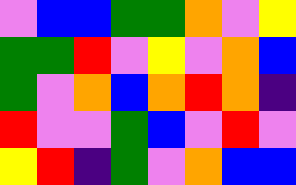[["violet", "blue", "blue", "green", "green", "orange", "violet", "yellow"], ["green", "green", "red", "violet", "yellow", "violet", "orange", "blue"], ["green", "violet", "orange", "blue", "orange", "red", "orange", "indigo"], ["red", "violet", "violet", "green", "blue", "violet", "red", "violet"], ["yellow", "red", "indigo", "green", "violet", "orange", "blue", "blue"]]